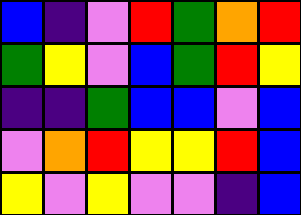[["blue", "indigo", "violet", "red", "green", "orange", "red"], ["green", "yellow", "violet", "blue", "green", "red", "yellow"], ["indigo", "indigo", "green", "blue", "blue", "violet", "blue"], ["violet", "orange", "red", "yellow", "yellow", "red", "blue"], ["yellow", "violet", "yellow", "violet", "violet", "indigo", "blue"]]